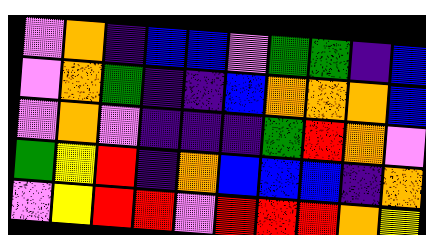[["violet", "orange", "indigo", "blue", "blue", "violet", "green", "green", "indigo", "blue"], ["violet", "orange", "green", "indigo", "indigo", "blue", "orange", "orange", "orange", "blue"], ["violet", "orange", "violet", "indigo", "indigo", "indigo", "green", "red", "orange", "violet"], ["green", "yellow", "red", "indigo", "orange", "blue", "blue", "blue", "indigo", "orange"], ["violet", "yellow", "red", "red", "violet", "red", "red", "red", "orange", "yellow"]]